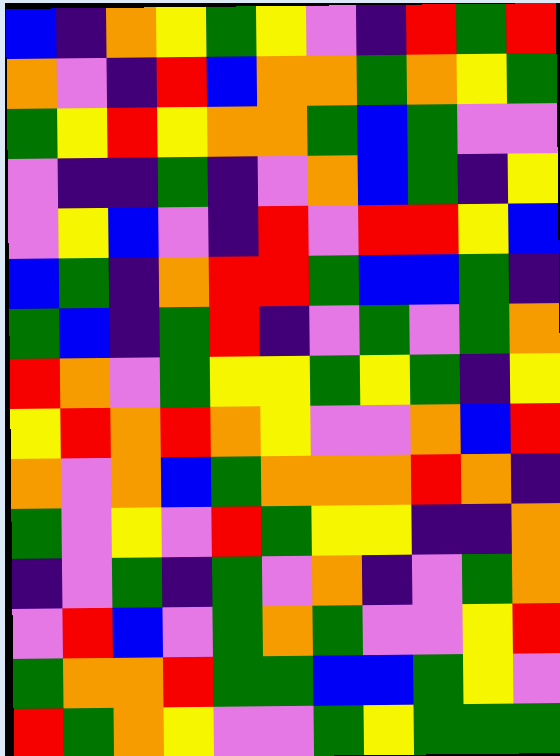[["blue", "indigo", "orange", "yellow", "green", "yellow", "violet", "indigo", "red", "green", "red"], ["orange", "violet", "indigo", "red", "blue", "orange", "orange", "green", "orange", "yellow", "green"], ["green", "yellow", "red", "yellow", "orange", "orange", "green", "blue", "green", "violet", "violet"], ["violet", "indigo", "indigo", "green", "indigo", "violet", "orange", "blue", "green", "indigo", "yellow"], ["violet", "yellow", "blue", "violet", "indigo", "red", "violet", "red", "red", "yellow", "blue"], ["blue", "green", "indigo", "orange", "red", "red", "green", "blue", "blue", "green", "indigo"], ["green", "blue", "indigo", "green", "red", "indigo", "violet", "green", "violet", "green", "orange"], ["red", "orange", "violet", "green", "yellow", "yellow", "green", "yellow", "green", "indigo", "yellow"], ["yellow", "red", "orange", "red", "orange", "yellow", "violet", "violet", "orange", "blue", "red"], ["orange", "violet", "orange", "blue", "green", "orange", "orange", "orange", "red", "orange", "indigo"], ["green", "violet", "yellow", "violet", "red", "green", "yellow", "yellow", "indigo", "indigo", "orange"], ["indigo", "violet", "green", "indigo", "green", "violet", "orange", "indigo", "violet", "green", "orange"], ["violet", "red", "blue", "violet", "green", "orange", "green", "violet", "violet", "yellow", "red"], ["green", "orange", "orange", "red", "green", "green", "blue", "blue", "green", "yellow", "violet"], ["red", "green", "orange", "yellow", "violet", "violet", "green", "yellow", "green", "green", "green"]]